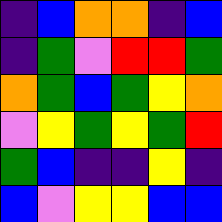[["indigo", "blue", "orange", "orange", "indigo", "blue"], ["indigo", "green", "violet", "red", "red", "green"], ["orange", "green", "blue", "green", "yellow", "orange"], ["violet", "yellow", "green", "yellow", "green", "red"], ["green", "blue", "indigo", "indigo", "yellow", "indigo"], ["blue", "violet", "yellow", "yellow", "blue", "blue"]]